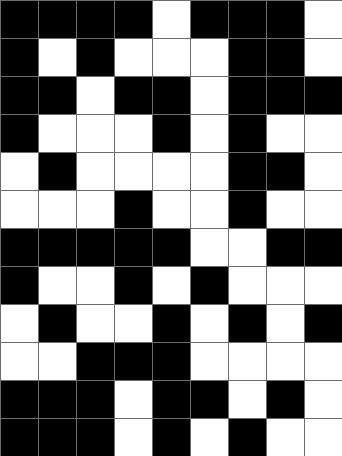[["black", "black", "black", "black", "white", "black", "black", "black", "white"], ["black", "white", "black", "white", "white", "white", "black", "black", "white"], ["black", "black", "white", "black", "black", "white", "black", "black", "black"], ["black", "white", "white", "white", "black", "white", "black", "white", "white"], ["white", "black", "white", "white", "white", "white", "black", "black", "white"], ["white", "white", "white", "black", "white", "white", "black", "white", "white"], ["black", "black", "black", "black", "black", "white", "white", "black", "black"], ["black", "white", "white", "black", "white", "black", "white", "white", "white"], ["white", "black", "white", "white", "black", "white", "black", "white", "black"], ["white", "white", "black", "black", "black", "white", "white", "white", "white"], ["black", "black", "black", "white", "black", "black", "white", "black", "white"], ["black", "black", "black", "white", "black", "white", "black", "white", "white"]]